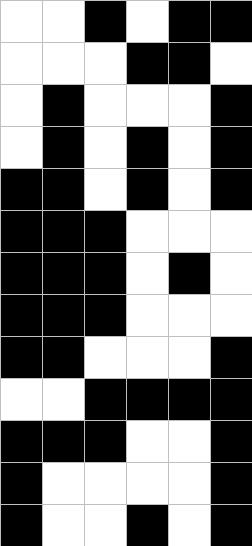[["white", "white", "black", "white", "black", "black"], ["white", "white", "white", "black", "black", "white"], ["white", "black", "white", "white", "white", "black"], ["white", "black", "white", "black", "white", "black"], ["black", "black", "white", "black", "white", "black"], ["black", "black", "black", "white", "white", "white"], ["black", "black", "black", "white", "black", "white"], ["black", "black", "black", "white", "white", "white"], ["black", "black", "white", "white", "white", "black"], ["white", "white", "black", "black", "black", "black"], ["black", "black", "black", "white", "white", "black"], ["black", "white", "white", "white", "white", "black"], ["black", "white", "white", "black", "white", "black"]]